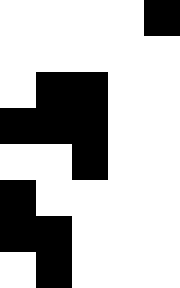[["white", "white", "white", "white", "black"], ["white", "white", "white", "white", "white"], ["white", "black", "black", "white", "white"], ["black", "black", "black", "white", "white"], ["white", "white", "black", "white", "white"], ["black", "white", "white", "white", "white"], ["black", "black", "white", "white", "white"], ["white", "black", "white", "white", "white"]]